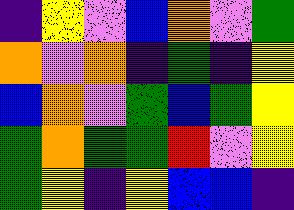[["indigo", "yellow", "violet", "blue", "orange", "violet", "green"], ["orange", "violet", "orange", "indigo", "green", "indigo", "yellow"], ["blue", "orange", "violet", "green", "blue", "green", "yellow"], ["green", "orange", "green", "green", "red", "violet", "yellow"], ["green", "yellow", "indigo", "yellow", "blue", "blue", "indigo"]]